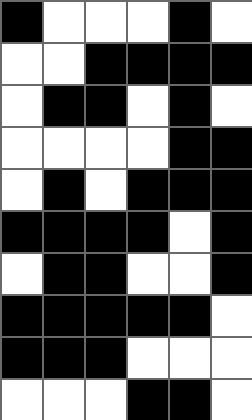[["black", "white", "white", "white", "black", "white"], ["white", "white", "black", "black", "black", "black"], ["white", "black", "black", "white", "black", "white"], ["white", "white", "white", "white", "black", "black"], ["white", "black", "white", "black", "black", "black"], ["black", "black", "black", "black", "white", "black"], ["white", "black", "black", "white", "white", "black"], ["black", "black", "black", "black", "black", "white"], ["black", "black", "black", "white", "white", "white"], ["white", "white", "white", "black", "black", "white"]]